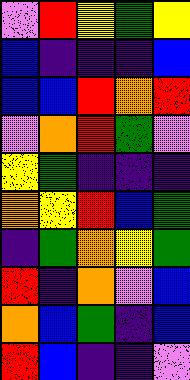[["violet", "red", "yellow", "green", "yellow"], ["blue", "indigo", "indigo", "indigo", "blue"], ["blue", "blue", "red", "orange", "red"], ["violet", "orange", "red", "green", "violet"], ["yellow", "green", "indigo", "indigo", "indigo"], ["orange", "yellow", "red", "blue", "green"], ["indigo", "green", "orange", "yellow", "green"], ["red", "indigo", "orange", "violet", "blue"], ["orange", "blue", "green", "indigo", "blue"], ["red", "blue", "indigo", "indigo", "violet"]]